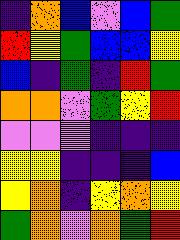[["indigo", "orange", "blue", "violet", "blue", "green"], ["red", "yellow", "green", "blue", "blue", "yellow"], ["blue", "indigo", "green", "indigo", "red", "green"], ["orange", "orange", "violet", "green", "yellow", "red"], ["violet", "violet", "violet", "indigo", "indigo", "indigo"], ["yellow", "yellow", "indigo", "indigo", "indigo", "blue"], ["yellow", "orange", "indigo", "yellow", "orange", "yellow"], ["green", "orange", "violet", "orange", "green", "red"]]